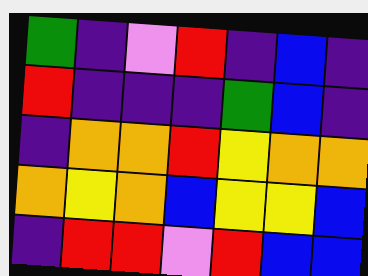[["green", "indigo", "violet", "red", "indigo", "blue", "indigo"], ["red", "indigo", "indigo", "indigo", "green", "blue", "indigo"], ["indigo", "orange", "orange", "red", "yellow", "orange", "orange"], ["orange", "yellow", "orange", "blue", "yellow", "yellow", "blue"], ["indigo", "red", "red", "violet", "red", "blue", "blue"]]